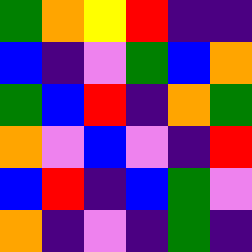[["green", "orange", "yellow", "red", "indigo", "indigo"], ["blue", "indigo", "violet", "green", "blue", "orange"], ["green", "blue", "red", "indigo", "orange", "green"], ["orange", "violet", "blue", "violet", "indigo", "red"], ["blue", "red", "indigo", "blue", "green", "violet"], ["orange", "indigo", "violet", "indigo", "green", "indigo"]]